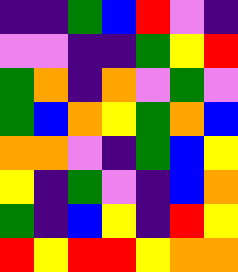[["indigo", "indigo", "green", "blue", "red", "violet", "indigo"], ["violet", "violet", "indigo", "indigo", "green", "yellow", "red"], ["green", "orange", "indigo", "orange", "violet", "green", "violet"], ["green", "blue", "orange", "yellow", "green", "orange", "blue"], ["orange", "orange", "violet", "indigo", "green", "blue", "yellow"], ["yellow", "indigo", "green", "violet", "indigo", "blue", "orange"], ["green", "indigo", "blue", "yellow", "indigo", "red", "yellow"], ["red", "yellow", "red", "red", "yellow", "orange", "orange"]]